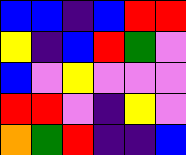[["blue", "blue", "indigo", "blue", "red", "red"], ["yellow", "indigo", "blue", "red", "green", "violet"], ["blue", "violet", "yellow", "violet", "violet", "violet"], ["red", "red", "violet", "indigo", "yellow", "violet"], ["orange", "green", "red", "indigo", "indigo", "blue"]]